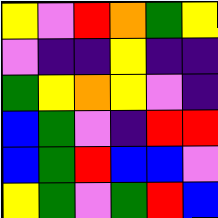[["yellow", "violet", "red", "orange", "green", "yellow"], ["violet", "indigo", "indigo", "yellow", "indigo", "indigo"], ["green", "yellow", "orange", "yellow", "violet", "indigo"], ["blue", "green", "violet", "indigo", "red", "red"], ["blue", "green", "red", "blue", "blue", "violet"], ["yellow", "green", "violet", "green", "red", "blue"]]